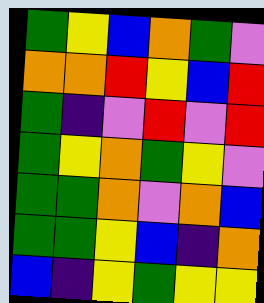[["green", "yellow", "blue", "orange", "green", "violet"], ["orange", "orange", "red", "yellow", "blue", "red"], ["green", "indigo", "violet", "red", "violet", "red"], ["green", "yellow", "orange", "green", "yellow", "violet"], ["green", "green", "orange", "violet", "orange", "blue"], ["green", "green", "yellow", "blue", "indigo", "orange"], ["blue", "indigo", "yellow", "green", "yellow", "yellow"]]